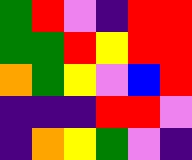[["green", "red", "violet", "indigo", "red", "red"], ["green", "green", "red", "yellow", "red", "red"], ["orange", "green", "yellow", "violet", "blue", "red"], ["indigo", "indigo", "indigo", "red", "red", "violet"], ["indigo", "orange", "yellow", "green", "violet", "indigo"]]